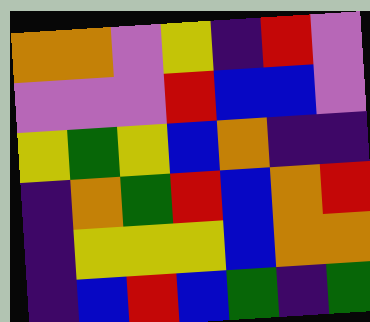[["orange", "orange", "violet", "yellow", "indigo", "red", "violet"], ["violet", "violet", "violet", "red", "blue", "blue", "violet"], ["yellow", "green", "yellow", "blue", "orange", "indigo", "indigo"], ["indigo", "orange", "green", "red", "blue", "orange", "red"], ["indigo", "yellow", "yellow", "yellow", "blue", "orange", "orange"], ["indigo", "blue", "red", "blue", "green", "indigo", "green"]]